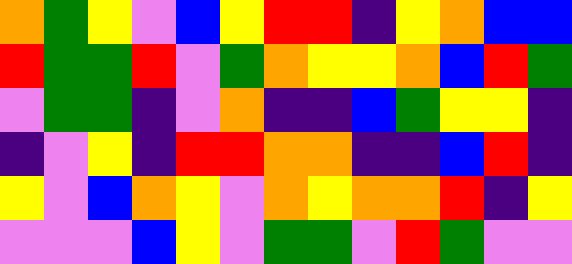[["orange", "green", "yellow", "violet", "blue", "yellow", "red", "red", "indigo", "yellow", "orange", "blue", "blue"], ["red", "green", "green", "red", "violet", "green", "orange", "yellow", "yellow", "orange", "blue", "red", "green"], ["violet", "green", "green", "indigo", "violet", "orange", "indigo", "indigo", "blue", "green", "yellow", "yellow", "indigo"], ["indigo", "violet", "yellow", "indigo", "red", "red", "orange", "orange", "indigo", "indigo", "blue", "red", "indigo"], ["yellow", "violet", "blue", "orange", "yellow", "violet", "orange", "yellow", "orange", "orange", "red", "indigo", "yellow"], ["violet", "violet", "violet", "blue", "yellow", "violet", "green", "green", "violet", "red", "green", "violet", "violet"]]